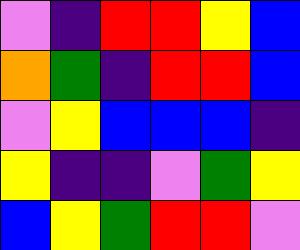[["violet", "indigo", "red", "red", "yellow", "blue"], ["orange", "green", "indigo", "red", "red", "blue"], ["violet", "yellow", "blue", "blue", "blue", "indigo"], ["yellow", "indigo", "indigo", "violet", "green", "yellow"], ["blue", "yellow", "green", "red", "red", "violet"]]